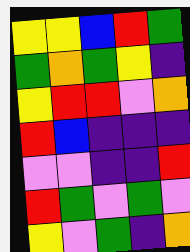[["yellow", "yellow", "blue", "red", "green"], ["green", "orange", "green", "yellow", "indigo"], ["yellow", "red", "red", "violet", "orange"], ["red", "blue", "indigo", "indigo", "indigo"], ["violet", "violet", "indigo", "indigo", "red"], ["red", "green", "violet", "green", "violet"], ["yellow", "violet", "green", "indigo", "orange"]]